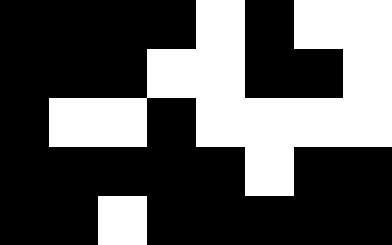[["black", "black", "black", "black", "white", "black", "white", "white"], ["black", "black", "black", "white", "white", "black", "black", "white"], ["black", "white", "white", "black", "white", "white", "white", "white"], ["black", "black", "black", "black", "black", "white", "black", "black"], ["black", "black", "white", "black", "black", "black", "black", "black"]]